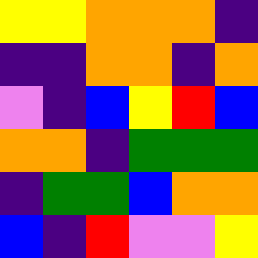[["yellow", "yellow", "orange", "orange", "orange", "indigo"], ["indigo", "indigo", "orange", "orange", "indigo", "orange"], ["violet", "indigo", "blue", "yellow", "red", "blue"], ["orange", "orange", "indigo", "green", "green", "green"], ["indigo", "green", "green", "blue", "orange", "orange"], ["blue", "indigo", "red", "violet", "violet", "yellow"]]